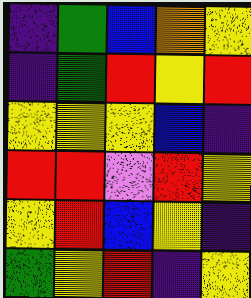[["indigo", "green", "blue", "orange", "yellow"], ["indigo", "green", "red", "yellow", "red"], ["yellow", "yellow", "yellow", "blue", "indigo"], ["red", "red", "violet", "red", "yellow"], ["yellow", "red", "blue", "yellow", "indigo"], ["green", "yellow", "red", "indigo", "yellow"]]